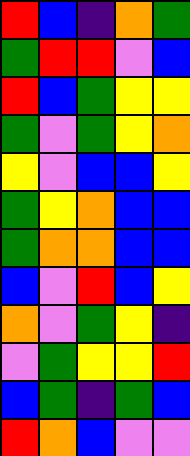[["red", "blue", "indigo", "orange", "green"], ["green", "red", "red", "violet", "blue"], ["red", "blue", "green", "yellow", "yellow"], ["green", "violet", "green", "yellow", "orange"], ["yellow", "violet", "blue", "blue", "yellow"], ["green", "yellow", "orange", "blue", "blue"], ["green", "orange", "orange", "blue", "blue"], ["blue", "violet", "red", "blue", "yellow"], ["orange", "violet", "green", "yellow", "indigo"], ["violet", "green", "yellow", "yellow", "red"], ["blue", "green", "indigo", "green", "blue"], ["red", "orange", "blue", "violet", "violet"]]